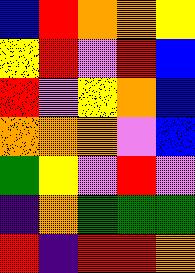[["blue", "red", "orange", "orange", "yellow"], ["yellow", "red", "violet", "red", "blue"], ["red", "violet", "yellow", "orange", "blue"], ["orange", "orange", "orange", "violet", "blue"], ["green", "yellow", "violet", "red", "violet"], ["indigo", "orange", "green", "green", "green"], ["red", "indigo", "red", "red", "orange"]]